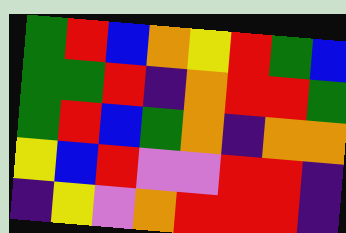[["green", "red", "blue", "orange", "yellow", "red", "green", "blue"], ["green", "green", "red", "indigo", "orange", "red", "red", "green"], ["green", "red", "blue", "green", "orange", "indigo", "orange", "orange"], ["yellow", "blue", "red", "violet", "violet", "red", "red", "indigo"], ["indigo", "yellow", "violet", "orange", "red", "red", "red", "indigo"]]